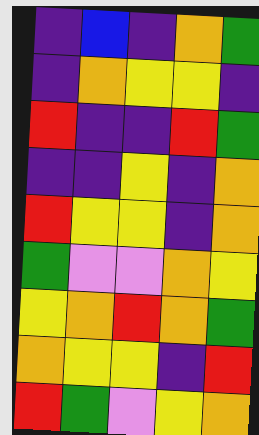[["indigo", "blue", "indigo", "orange", "green"], ["indigo", "orange", "yellow", "yellow", "indigo"], ["red", "indigo", "indigo", "red", "green"], ["indigo", "indigo", "yellow", "indigo", "orange"], ["red", "yellow", "yellow", "indigo", "orange"], ["green", "violet", "violet", "orange", "yellow"], ["yellow", "orange", "red", "orange", "green"], ["orange", "yellow", "yellow", "indigo", "red"], ["red", "green", "violet", "yellow", "orange"]]